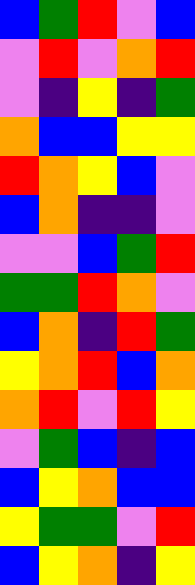[["blue", "green", "red", "violet", "blue"], ["violet", "red", "violet", "orange", "red"], ["violet", "indigo", "yellow", "indigo", "green"], ["orange", "blue", "blue", "yellow", "yellow"], ["red", "orange", "yellow", "blue", "violet"], ["blue", "orange", "indigo", "indigo", "violet"], ["violet", "violet", "blue", "green", "red"], ["green", "green", "red", "orange", "violet"], ["blue", "orange", "indigo", "red", "green"], ["yellow", "orange", "red", "blue", "orange"], ["orange", "red", "violet", "red", "yellow"], ["violet", "green", "blue", "indigo", "blue"], ["blue", "yellow", "orange", "blue", "blue"], ["yellow", "green", "green", "violet", "red"], ["blue", "yellow", "orange", "indigo", "yellow"]]